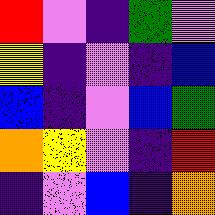[["red", "violet", "indigo", "green", "violet"], ["yellow", "indigo", "violet", "indigo", "blue"], ["blue", "indigo", "violet", "blue", "green"], ["orange", "yellow", "violet", "indigo", "red"], ["indigo", "violet", "blue", "indigo", "orange"]]